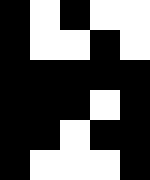[["black", "white", "black", "white", "white"], ["black", "white", "white", "black", "white"], ["black", "black", "black", "black", "black"], ["black", "black", "black", "white", "black"], ["black", "black", "white", "black", "black"], ["black", "white", "white", "white", "black"]]